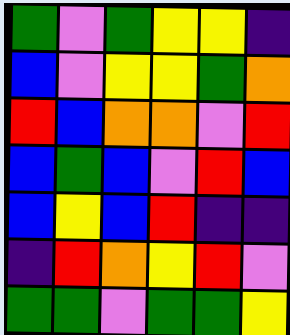[["green", "violet", "green", "yellow", "yellow", "indigo"], ["blue", "violet", "yellow", "yellow", "green", "orange"], ["red", "blue", "orange", "orange", "violet", "red"], ["blue", "green", "blue", "violet", "red", "blue"], ["blue", "yellow", "blue", "red", "indigo", "indigo"], ["indigo", "red", "orange", "yellow", "red", "violet"], ["green", "green", "violet", "green", "green", "yellow"]]